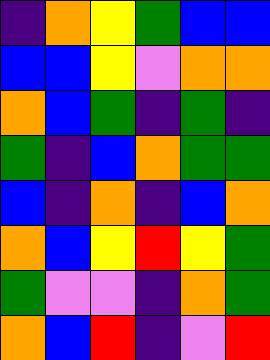[["indigo", "orange", "yellow", "green", "blue", "blue"], ["blue", "blue", "yellow", "violet", "orange", "orange"], ["orange", "blue", "green", "indigo", "green", "indigo"], ["green", "indigo", "blue", "orange", "green", "green"], ["blue", "indigo", "orange", "indigo", "blue", "orange"], ["orange", "blue", "yellow", "red", "yellow", "green"], ["green", "violet", "violet", "indigo", "orange", "green"], ["orange", "blue", "red", "indigo", "violet", "red"]]